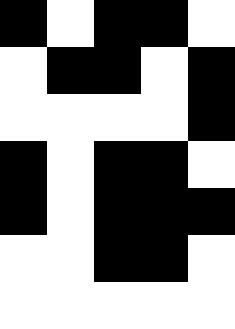[["black", "white", "black", "black", "white"], ["white", "black", "black", "white", "black"], ["white", "white", "white", "white", "black"], ["black", "white", "black", "black", "white"], ["black", "white", "black", "black", "black"], ["white", "white", "black", "black", "white"], ["white", "white", "white", "white", "white"]]